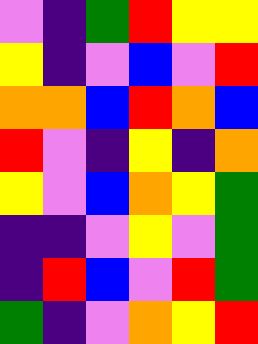[["violet", "indigo", "green", "red", "yellow", "yellow"], ["yellow", "indigo", "violet", "blue", "violet", "red"], ["orange", "orange", "blue", "red", "orange", "blue"], ["red", "violet", "indigo", "yellow", "indigo", "orange"], ["yellow", "violet", "blue", "orange", "yellow", "green"], ["indigo", "indigo", "violet", "yellow", "violet", "green"], ["indigo", "red", "blue", "violet", "red", "green"], ["green", "indigo", "violet", "orange", "yellow", "red"]]